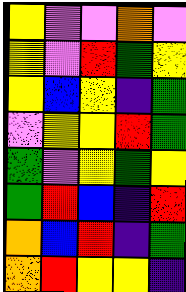[["yellow", "violet", "violet", "orange", "violet"], ["yellow", "violet", "red", "green", "yellow"], ["yellow", "blue", "yellow", "indigo", "green"], ["violet", "yellow", "yellow", "red", "green"], ["green", "violet", "yellow", "green", "yellow"], ["green", "red", "blue", "indigo", "red"], ["orange", "blue", "red", "indigo", "green"], ["orange", "red", "yellow", "yellow", "indigo"]]